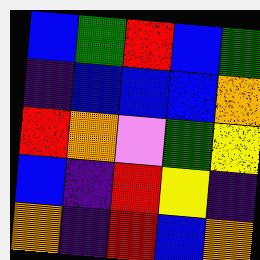[["blue", "green", "red", "blue", "green"], ["indigo", "blue", "blue", "blue", "orange"], ["red", "orange", "violet", "green", "yellow"], ["blue", "indigo", "red", "yellow", "indigo"], ["orange", "indigo", "red", "blue", "orange"]]